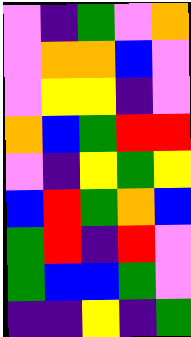[["violet", "indigo", "green", "violet", "orange"], ["violet", "orange", "orange", "blue", "violet"], ["violet", "yellow", "yellow", "indigo", "violet"], ["orange", "blue", "green", "red", "red"], ["violet", "indigo", "yellow", "green", "yellow"], ["blue", "red", "green", "orange", "blue"], ["green", "red", "indigo", "red", "violet"], ["green", "blue", "blue", "green", "violet"], ["indigo", "indigo", "yellow", "indigo", "green"]]